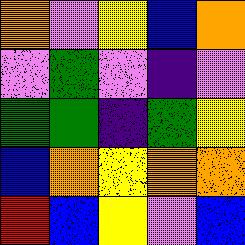[["orange", "violet", "yellow", "blue", "orange"], ["violet", "green", "violet", "indigo", "violet"], ["green", "green", "indigo", "green", "yellow"], ["blue", "orange", "yellow", "orange", "orange"], ["red", "blue", "yellow", "violet", "blue"]]